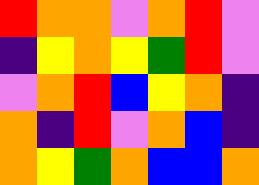[["red", "orange", "orange", "violet", "orange", "red", "violet"], ["indigo", "yellow", "orange", "yellow", "green", "red", "violet"], ["violet", "orange", "red", "blue", "yellow", "orange", "indigo"], ["orange", "indigo", "red", "violet", "orange", "blue", "indigo"], ["orange", "yellow", "green", "orange", "blue", "blue", "orange"]]